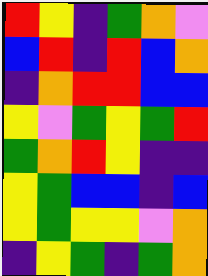[["red", "yellow", "indigo", "green", "orange", "violet"], ["blue", "red", "indigo", "red", "blue", "orange"], ["indigo", "orange", "red", "red", "blue", "blue"], ["yellow", "violet", "green", "yellow", "green", "red"], ["green", "orange", "red", "yellow", "indigo", "indigo"], ["yellow", "green", "blue", "blue", "indigo", "blue"], ["yellow", "green", "yellow", "yellow", "violet", "orange"], ["indigo", "yellow", "green", "indigo", "green", "orange"]]